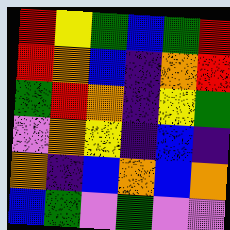[["red", "yellow", "green", "blue", "green", "red"], ["red", "orange", "blue", "indigo", "orange", "red"], ["green", "red", "orange", "indigo", "yellow", "green"], ["violet", "orange", "yellow", "indigo", "blue", "indigo"], ["orange", "indigo", "blue", "orange", "blue", "orange"], ["blue", "green", "violet", "green", "violet", "violet"]]